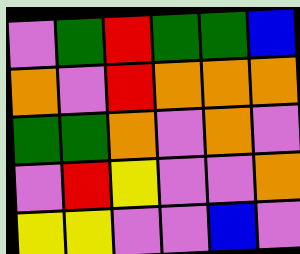[["violet", "green", "red", "green", "green", "blue"], ["orange", "violet", "red", "orange", "orange", "orange"], ["green", "green", "orange", "violet", "orange", "violet"], ["violet", "red", "yellow", "violet", "violet", "orange"], ["yellow", "yellow", "violet", "violet", "blue", "violet"]]